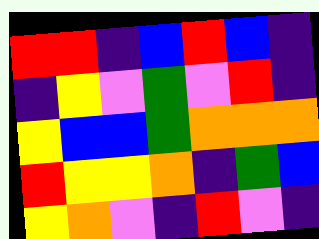[["red", "red", "indigo", "blue", "red", "blue", "indigo"], ["indigo", "yellow", "violet", "green", "violet", "red", "indigo"], ["yellow", "blue", "blue", "green", "orange", "orange", "orange"], ["red", "yellow", "yellow", "orange", "indigo", "green", "blue"], ["yellow", "orange", "violet", "indigo", "red", "violet", "indigo"]]